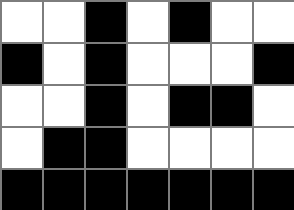[["white", "white", "black", "white", "black", "white", "white"], ["black", "white", "black", "white", "white", "white", "black"], ["white", "white", "black", "white", "black", "black", "white"], ["white", "black", "black", "white", "white", "white", "white"], ["black", "black", "black", "black", "black", "black", "black"]]